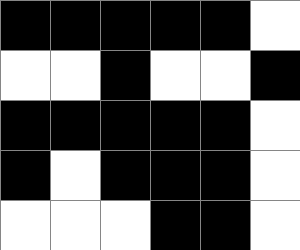[["black", "black", "black", "black", "black", "white"], ["white", "white", "black", "white", "white", "black"], ["black", "black", "black", "black", "black", "white"], ["black", "white", "black", "black", "black", "white"], ["white", "white", "white", "black", "black", "white"]]